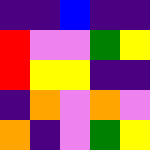[["indigo", "indigo", "blue", "indigo", "indigo"], ["red", "violet", "violet", "green", "yellow"], ["red", "yellow", "yellow", "indigo", "indigo"], ["indigo", "orange", "violet", "orange", "violet"], ["orange", "indigo", "violet", "green", "yellow"]]